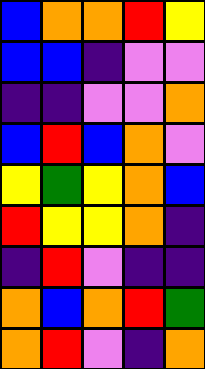[["blue", "orange", "orange", "red", "yellow"], ["blue", "blue", "indigo", "violet", "violet"], ["indigo", "indigo", "violet", "violet", "orange"], ["blue", "red", "blue", "orange", "violet"], ["yellow", "green", "yellow", "orange", "blue"], ["red", "yellow", "yellow", "orange", "indigo"], ["indigo", "red", "violet", "indigo", "indigo"], ["orange", "blue", "orange", "red", "green"], ["orange", "red", "violet", "indigo", "orange"]]